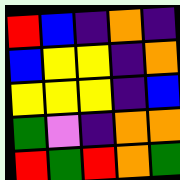[["red", "blue", "indigo", "orange", "indigo"], ["blue", "yellow", "yellow", "indigo", "orange"], ["yellow", "yellow", "yellow", "indigo", "blue"], ["green", "violet", "indigo", "orange", "orange"], ["red", "green", "red", "orange", "green"]]